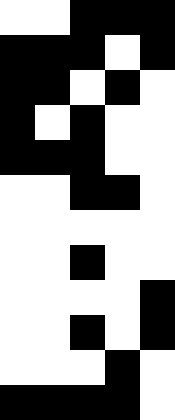[["white", "white", "black", "black", "black"], ["black", "black", "black", "white", "black"], ["black", "black", "white", "black", "white"], ["black", "white", "black", "white", "white"], ["black", "black", "black", "white", "white"], ["white", "white", "black", "black", "white"], ["white", "white", "white", "white", "white"], ["white", "white", "black", "white", "white"], ["white", "white", "white", "white", "black"], ["white", "white", "black", "white", "black"], ["white", "white", "white", "black", "white"], ["black", "black", "black", "black", "white"]]